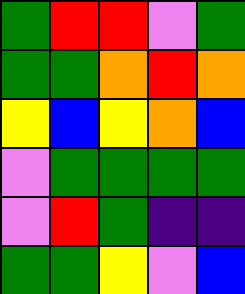[["green", "red", "red", "violet", "green"], ["green", "green", "orange", "red", "orange"], ["yellow", "blue", "yellow", "orange", "blue"], ["violet", "green", "green", "green", "green"], ["violet", "red", "green", "indigo", "indigo"], ["green", "green", "yellow", "violet", "blue"]]